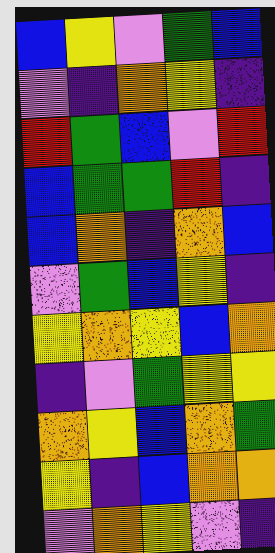[["blue", "yellow", "violet", "green", "blue"], ["violet", "indigo", "orange", "yellow", "indigo"], ["red", "green", "blue", "violet", "red"], ["blue", "green", "green", "red", "indigo"], ["blue", "orange", "indigo", "orange", "blue"], ["violet", "green", "blue", "yellow", "indigo"], ["yellow", "orange", "yellow", "blue", "orange"], ["indigo", "violet", "green", "yellow", "yellow"], ["orange", "yellow", "blue", "orange", "green"], ["yellow", "indigo", "blue", "orange", "orange"], ["violet", "orange", "yellow", "violet", "indigo"]]